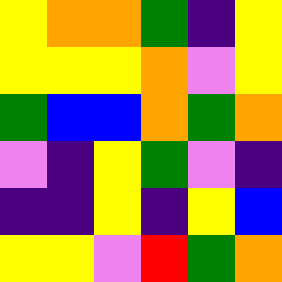[["yellow", "orange", "orange", "green", "indigo", "yellow"], ["yellow", "yellow", "yellow", "orange", "violet", "yellow"], ["green", "blue", "blue", "orange", "green", "orange"], ["violet", "indigo", "yellow", "green", "violet", "indigo"], ["indigo", "indigo", "yellow", "indigo", "yellow", "blue"], ["yellow", "yellow", "violet", "red", "green", "orange"]]